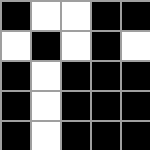[["black", "white", "white", "black", "black"], ["white", "black", "white", "black", "white"], ["black", "white", "black", "black", "black"], ["black", "white", "black", "black", "black"], ["black", "white", "black", "black", "black"]]